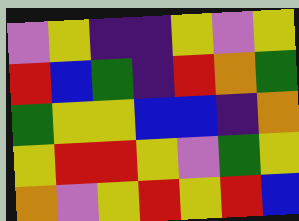[["violet", "yellow", "indigo", "indigo", "yellow", "violet", "yellow"], ["red", "blue", "green", "indigo", "red", "orange", "green"], ["green", "yellow", "yellow", "blue", "blue", "indigo", "orange"], ["yellow", "red", "red", "yellow", "violet", "green", "yellow"], ["orange", "violet", "yellow", "red", "yellow", "red", "blue"]]